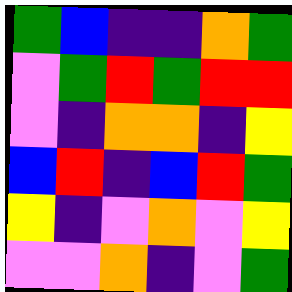[["green", "blue", "indigo", "indigo", "orange", "green"], ["violet", "green", "red", "green", "red", "red"], ["violet", "indigo", "orange", "orange", "indigo", "yellow"], ["blue", "red", "indigo", "blue", "red", "green"], ["yellow", "indigo", "violet", "orange", "violet", "yellow"], ["violet", "violet", "orange", "indigo", "violet", "green"]]